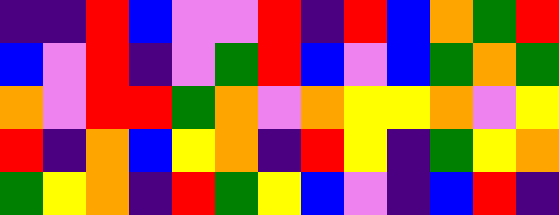[["indigo", "indigo", "red", "blue", "violet", "violet", "red", "indigo", "red", "blue", "orange", "green", "red"], ["blue", "violet", "red", "indigo", "violet", "green", "red", "blue", "violet", "blue", "green", "orange", "green"], ["orange", "violet", "red", "red", "green", "orange", "violet", "orange", "yellow", "yellow", "orange", "violet", "yellow"], ["red", "indigo", "orange", "blue", "yellow", "orange", "indigo", "red", "yellow", "indigo", "green", "yellow", "orange"], ["green", "yellow", "orange", "indigo", "red", "green", "yellow", "blue", "violet", "indigo", "blue", "red", "indigo"]]